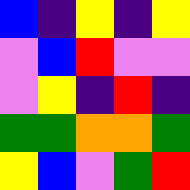[["blue", "indigo", "yellow", "indigo", "yellow"], ["violet", "blue", "red", "violet", "violet"], ["violet", "yellow", "indigo", "red", "indigo"], ["green", "green", "orange", "orange", "green"], ["yellow", "blue", "violet", "green", "red"]]